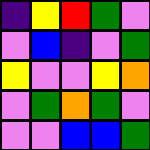[["indigo", "yellow", "red", "green", "violet"], ["violet", "blue", "indigo", "violet", "green"], ["yellow", "violet", "violet", "yellow", "orange"], ["violet", "green", "orange", "green", "violet"], ["violet", "violet", "blue", "blue", "green"]]